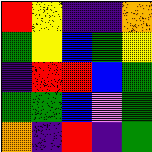[["red", "yellow", "indigo", "indigo", "orange"], ["green", "yellow", "blue", "green", "yellow"], ["indigo", "red", "red", "blue", "green"], ["green", "green", "blue", "violet", "green"], ["orange", "indigo", "red", "indigo", "green"]]